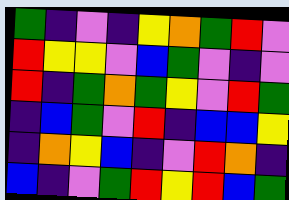[["green", "indigo", "violet", "indigo", "yellow", "orange", "green", "red", "violet"], ["red", "yellow", "yellow", "violet", "blue", "green", "violet", "indigo", "violet"], ["red", "indigo", "green", "orange", "green", "yellow", "violet", "red", "green"], ["indigo", "blue", "green", "violet", "red", "indigo", "blue", "blue", "yellow"], ["indigo", "orange", "yellow", "blue", "indigo", "violet", "red", "orange", "indigo"], ["blue", "indigo", "violet", "green", "red", "yellow", "red", "blue", "green"]]